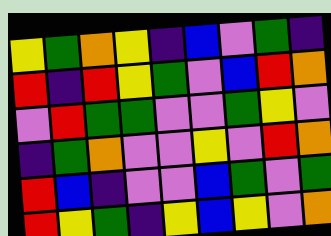[["yellow", "green", "orange", "yellow", "indigo", "blue", "violet", "green", "indigo"], ["red", "indigo", "red", "yellow", "green", "violet", "blue", "red", "orange"], ["violet", "red", "green", "green", "violet", "violet", "green", "yellow", "violet"], ["indigo", "green", "orange", "violet", "violet", "yellow", "violet", "red", "orange"], ["red", "blue", "indigo", "violet", "violet", "blue", "green", "violet", "green"], ["red", "yellow", "green", "indigo", "yellow", "blue", "yellow", "violet", "orange"]]